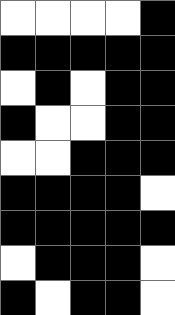[["white", "white", "white", "white", "black"], ["black", "black", "black", "black", "black"], ["white", "black", "white", "black", "black"], ["black", "white", "white", "black", "black"], ["white", "white", "black", "black", "black"], ["black", "black", "black", "black", "white"], ["black", "black", "black", "black", "black"], ["white", "black", "black", "black", "white"], ["black", "white", "black", "black", "white"]]